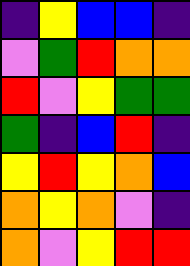[["indigo", "yellow", "blue", "blue", "indigo"], ["violet", "green", "red", "orange", "orange"], ["red", "violet", "yellow", "green", "green"], ["green", "indigo", "blue", "red", "indigo"], ["yellow", "red", "yellow", "orange", "blue"], ["orange", "yellow", "orange", "violet", "indigo"], ["orange", "violet", "yellow", "red", "red"]]